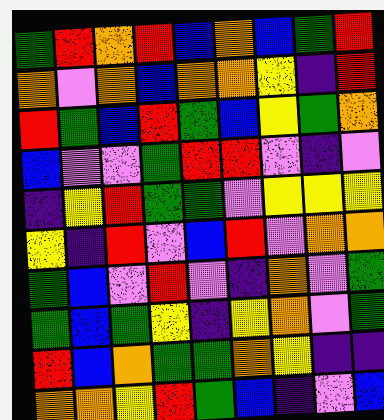[["green", "red", "orange", "red", "blue", "orange", "blue", "green", "red"], ["orange", "violet", "orange", "blue", "orange", "orange", "yellow", "indigo", "red"], ["red", "green", "blue", "red", "green", "blue", "yellow", "green", "orange"], ["blue", "violet", "violet", "green", "red", "red", "violet", "indigo", "violet"], ["indigo", "yellow", "red", "green", "green", "violet", "yellow", "yellow", "yellow"], ["yellow", "indigo", "red", "violet", "blue", "red", "violet", "orange", "orange"], ["green", "blue", "violet", "red", "violet", "indigo", "orange", "violet", "green"], ["green", "blue", "green", "yellow", "indigo", "yellow", "orange", "violet", "green"], ["red", "blue", "orange", "green", "green", "orange", "yellow", "indigo", "indigo"], ["orange", "orange", "yellow", "red", "green", "blue", "indigo", "violet", "blue"]]